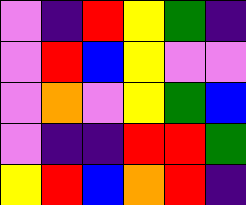[["violet", "indigo", "red", "yellow", "green", "indigo"], ["violet", "red", "blue", "yellow", "violet", "violet"], ["violet", "orange", "violet", "yellow", "green", "blue"], ["violet", "indigo", "indigo", "red", "red", "green"], ["yellow", "red", "blue", "orange", "red", "indigo"]]